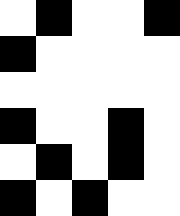[["white", "black", "white", "white", "black"], ["black", "white", "white", "white", "white"], ["white", "white", "white", "white", "white"], ["black", "white", "white", "black", "white"], ["white", "black", "white", "black", "white"], ["black", "white", "black", "white", "white"]]